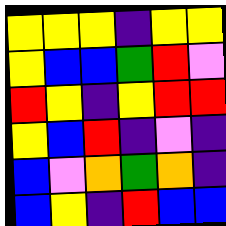[["yellow", "yellow", "yellow", "indigo", "yellow", "yellow"], ["yellow", "blue", "blue", "green", "red", "violet"], ["red", "yellow", "indigo", "yellow", "red", "red"], ["yellow", "blue", "red", "indigo", "violet", "indigo"], ["blue", "violet", "orange", "green", "orange", "indigo"], ["blue", "yellow", "indigo", "red", "blue", "blue"]]